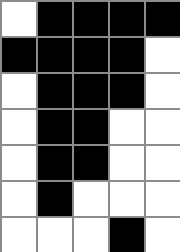[["white", "black", "black", "black", "black"], ["black", "black", "black", "black", "white"], ["white", "black", "black", "black", "white"], ["white", "black", "black", "white", "white"], ["white", "black", "black", "white", "white"], ["white", "black", "white", "white", "white"], ["white", "white", "white", "black", "white"]]